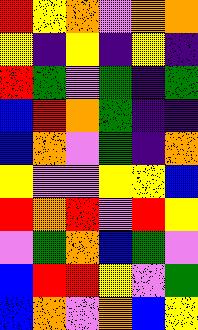[["red", "yellow", "orange", "violet", "orange", "orange"], ["yellow", "indigo", "yellow", "indigo", "yellow", "indigo"], ["red", "green", "violet", "green", "indigo", "green"], ["blue", "red", "orange", "green", "indigo", "indigo"], ["blue", "orange", "violet", "green", "indigo", "orange"], ["yellow", "violet", "violet", "yellow", "yellow", "blue"], ["red", "orange", "red", "violet", "red", "yellow"], ["violet", "green", "orange", "blue", "green", "violet"], ["blue", "red", "red", "yellow", "violet", "green"], ["blue", "orange", "violet", "orange", "blue", "yellow"]]